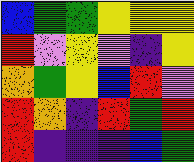[["blue", "green", "green", "yellow", "yellow", "yellow"], ["red", "violet", "yellow", "violet", "indigo", "yellow"], ["orange", "green", "yellow", "blue", "red", "violet"], ["red", "orange", "indigo", "red", "green", "red"], ["red", "indigo", "indigo", "indigo", "blue", "green"]]